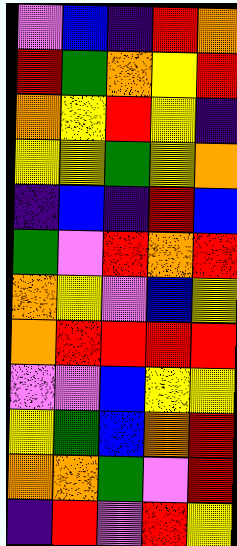[["violet", "blue", "indigo", "red", "orange"], ["red", "green", "orange", "yellow", "red"], ["orange", "yellow", "red", "yellow", "indigo"], ["yellow", "yellow", "green", "yellow", "orange"], ["indigo", "blue", "indigo", "red", "blue"], ["green", "violet", "red", "orange", "red"], ["orange", "yellow", "violet", "blue", "yellow"], ["orange", "red", "red", "red", "red"], ["violet", "violet", "blue", "yellow", "yellow"], ["yellow", "green", "blue", "orange", "red"], ["orange", "orange", "green", "violet", "red"], ["indigo", "red", "violet", "red", "yellow"]]